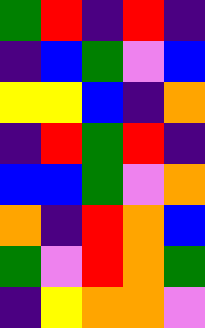[["green", "red", "indigo", "red", "indigo"], ["indigo", "blue", "green", "violet", "blue"], ["yellow", "yellow", "blue", "indigo", "orange"], ["indigo", "red", "green", "red", "indigo"], ["blue", "blue", "green", "violet", "orange"], ["orange", "indigo", "red", "orange", "blue"], ["green", "violet", "red", "orange", "green"], ["indigo", "yellow", "orange", "orange", "violet"]]